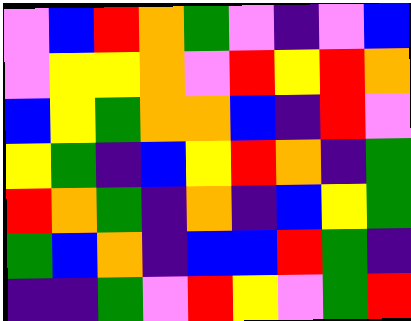[["violet", "blue", "red", "orange", "green", "violet", "indigo", "violet", "blue"], ["violet", "yellow", "yellow", "orange", "violet", "red", "yellow", "red", "orange"], ["blue", "yellow", "green", "orange", "orange", "blue", "indigo", "red", "violet"], ["yellow", "green", "indigo", "blue", "yellow", "red", "orange", "indigo", "green"], ["red", "orange", "green", "indigo", "orange", "indigo", "blue", "yellow", "green"], ["green", "blue", "orange", "indigo", "blue", "blue", "red", "green", "indigo"], ["indigo", "indigo", "green", "violet", "red", "yellow", "violet", "green", "red"]]